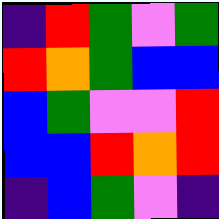[["indigo", "red", "green", "violet", "green"], ["red", "orange", "green", "blue", "blue"], ["blue", "green", "violet", "violet", "red"], ["blue", "blue", "red", "orange", "red"], ["indigo", "blue", "green", "violet", "indigo"]]